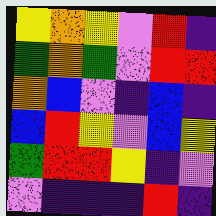[["yellow", "orange", "yellow", "violet", "red", "indigo"], ["green", "orange", "green", "violet", "red", "red"], ["orange", "blue", "violet", "indigo", "blue", "indigo"], ["blue", "red", "yellow", "violet", "blue", "yellow"], ["green", "red", "red", "yellow", "indigo", "violet"], ["violet", "indigo", "indigo", "indigo", "red", "indigo"]]